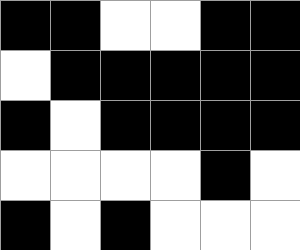[["black", "black", "white", "white", "black", "black"], ["white", "black", "black", "black", "black", "black"], ["black", "white", "black", "black", "black", "black"], ["white", "white", "white", "white", "black", "white"], ["black", "white", "black", "white", "white", "white"]]